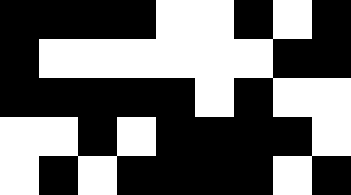[["black", "black", "black", "black", "white", "white", "black", "white", "black"], ["black", "white", "white", "white", "white", "white", "white", "black", "black"], ["black", "black", "black", "black", "black", "white", "black", "white", "white"], ["white", "white", "black", "white", "black", "black", "black", "black", "white"], ["white", "black", "white", "black", "black", "black", "black", "white", "black"]]